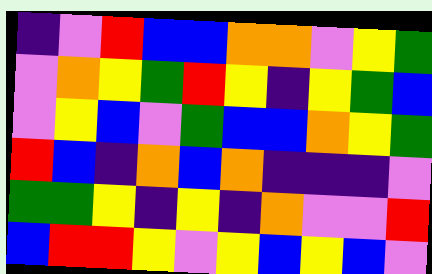[["indigo", "violet", "red", "blue", "blue", "orange", "orange", "violet", "yellow", "green"], ["violet", "orange", "yellow", "green", "red", "yellow", "indigo", "yellow", "green", "blue"], ["violet", "yellow", "blue", "violet", "green", "blue", "blue", "orange", "yellow", "green"], ["red", "blue", "indigo", "orange", "blue", "orange", "indigo", "indigo", "indigo", "violet"], ["green", "green", "yellow", "indigo", "yellow", "indigo", "orange", "violet", "violet", "red"], ["blue", "red", "red", "yellow", "violet", "yellow", "blue", "yellow", "blue", "violet"]]